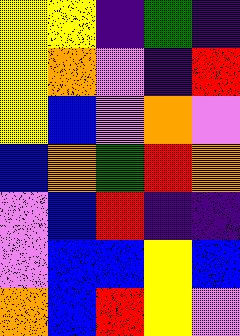[["yellow", "yellow", "indigo", "green", "indigo"], ["yellow", "orange", "violet", "indigo", "red"], ["yellow", "blue", "violet", "orange", "violet"], ["blue", "orange", "green", "red", "orange"], ["violet", "blue", "red", "indigo", "indigo"], ["violet", "blue", "blue", "yellow", "blue"], ["orange", "blue", "red", "yellow", "violet"]]